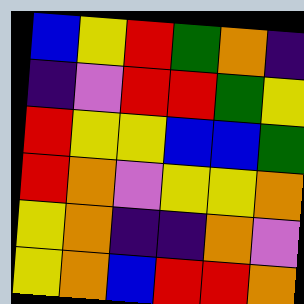[["blue", "yellow", "red", "green", "orange", "indigo"], ["indigo", "violet", "red", "red", "green", "yellow"], ["red", "yellow", "yellow", "blue", "blue", "green"], ["red", "orange", "violet", "yellow", "yellow", "orange"], ["yellow", "orange", "indigo", "indigo", "orange", "violet"], ["yellow", "orange", "blue", "red", "red", "orange"]]